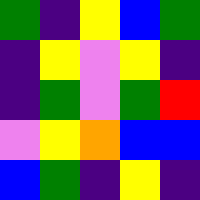[["green", "indigo", "yellow", "blue", "green"], ["indigo", "yellow", "violet", "yellow", "indigo"], ["indigo", "green", "violet", "green", "red"], ["violet", "yellow", "orange", "blue", "blue"], ["blue", "green", "indigo", "yellow", "indigo"]]